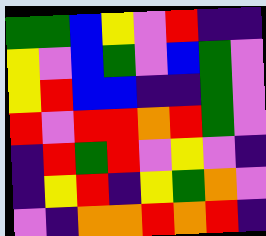[["green", "green", "blue", "yellow", "violet", "red", "indigo", "indigo"], ["yellow", "violet", "blue", "green", "violet", "blue", "green", "violet"], ["yellow", "red", "blue", "blue", "indigo", "indigo", "green", "violet"], ["red", "violet", "red", "red", "orange", "red", "green", "violet"], ["indigo", "red", "green", "red", "violet", "yellow", "violet", "indigo"], ["indigo", "yellow", "red", "indigo", "yellow", "green", "orange", "violet"], ["violet", "indigo", "orange", "orange", "red", "orange", "red", "indigo"]]